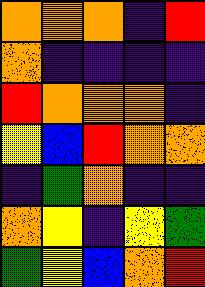[["orange", "orange", "orange", "indigo", "red"], ["orange", "indigo", "indigo", "indigo", "indigo"], ["red", "orange", "orange", "orange", "indigo"], ["yellow", "blue", "red", "orange", "orange"], ["indigo", "green", "orange", "indigo", "indigo"], ["orange", "yellow", "indigo", "yellow", "green"], ["green", "yellow", "blue", "orange", "red"]]